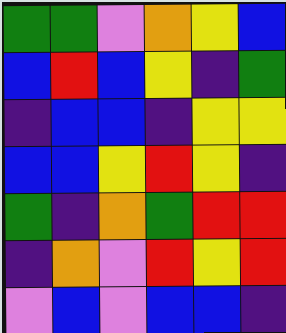[["green", "green", "violet", "orange", "yellow", "blue"], ["blue", "red", "blue", "yellow", "indigo", "green"], ["indigo", "blue", "blue", "indigo", "yellow", "yellow"], ["blue", "blue", "yellow", "red", "yellow", "indigo"], ["green", "indigo", "orange", "green", "red", "red"], ["indigo", "orange", "violet", "red", "yellow", "red"], ["violet", "blue", "violet", "blue", "blue", "indigo"]]